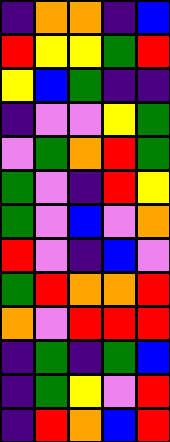[["indigo", "orange", "orange", "indigo", "blue"], ["red", "yellow", "yellow", "green", "red"], ["yellow", "blue", "green", "indigo", "indigo"], ["indigo", "violet", "violet", "yellow", "green"], ["violet", "green", "orange", "red", "green"], ["green", "violet", "indigo", "red", "yellow"], ["green", "violet", "blue", "violet", "orange"], ["red", "violet", "indigo", "blue", "violet"], ["green", "red", "orange", "orange", "red"], ["orange", "violet", "red", "red", "red"], ["indigo", "green", "indigo", "green", "blue"], ["indigo", "green", "yellow", "violet", "red"], ["indigo", "red", "orange", "blue", "red"]]